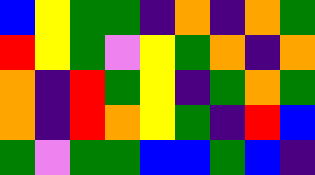[["blue", "yellow", "green", "green", "indigo", "orange", "indigo", "orange", "green"], ["red", "yellow", "green", "violet", "yellow", "green", "orange", "indigo", "orange"], ["orange", "indigo", "red", "green", "yellow", "indigo", "green", "orange", "green"], ["orange", "indigo", "red", "orange", "yellow", "green", "indigo", "red", "blue"], ["green", "violet", "green", "green", "blue", "blue", "green", "blue", "indigo"]]